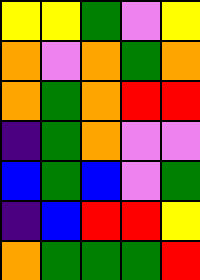[["yellow", "yellow", "green", "violet", "yellow"], ["orange", "violet", "orange", "green", "orange"], ["orange", "green", "orange", "red", "red"], ["indigo", "green", "orange", "violet", "violet"], ["blue", "green", "blue", "violet", "green"], ["indigo", "blue", "red", "red", "yellow"], ["orange", "green", "green", "green", "red"]]